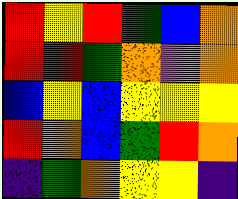[["red", "yellow", "red", "green", "blue", "orange"], ["red", "red", "green", "orange", "violet", "orange"], ["blue", "yellow", "blue", "yellow", "yellow", "yellow"], ["red", "orange", "blue", "green", "red", "orange"], ["indigo", "green", "orange", "yellow", "yellow", "indigo"]]